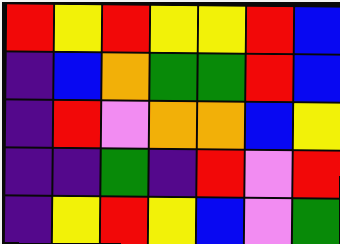[["red", "yellow", "red", "yellow", "yellow", "red", "blue"], ["indigo", "blue", "orange", "green", "green", "red", "blue"], ["indigo", "red", "violet", "orange", "orange", "blue", "yellow"], ["indigo", "indigo", "green", "indigo", "red", "violet", "red"], ["indigo", "yellow", "red", "yellow", "blue", "violet", "green"]]